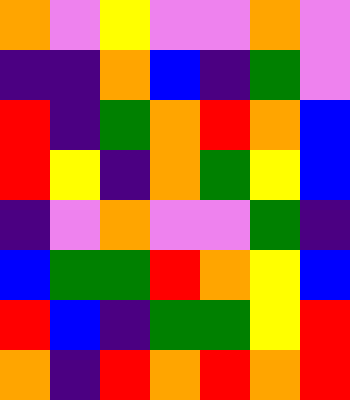[["orange", "violet", "yellow", "violet", "violet", "orange", "violet"], ["indigo", "indigo", "orange", "blue", "indigo", "green", "violet"], ["red", "indigo", "green", "orange", "red", "orange", "blue"], ["red", "yellow", "indigo", "orange", "green", "yellow", "blue"], ["indigo", "violet", "orange", "violet", "violet", "green", "indigo"], ["blue", "green", "green", "red", "orange", "yellow", "blue"], ["red", "blue", "indigo", "green", "green", "yellow", "red"], ["orange", "indigo", "red", "orange", "red", "orange", "red"]]